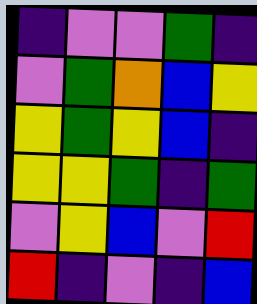[["indigo", "violet", "violet", "green", "indigo"], ["violet", "green", "orange", "blue", "yellow"], ["yellow", "green", "yellow", "blue", "indigo"], ["yellow", "yellow", "green", "indigo", "green"], ["violet", "yellow", "blue", "violet", "red"], ["red", "indigo", "violet", "indigo", "blue"]]